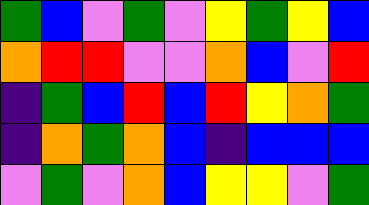[["green", "blue", "violet", "green", "violet", "yellow", "green", "yellow", "blue"], ["orange", "red", "red", "violet", "violet", "orange", "blue", "violet", "red"], ["indigo", "green", "blue", "red", "blue", "red", "yellow", "orange", "green"], ["indigo", "orange", "green", "orange", "blue", "indigo", "blue", "blue", "blue"], ["violet", "green", "violet", "orange", "blue", "yellow", "yellow", "violet", "green"]]